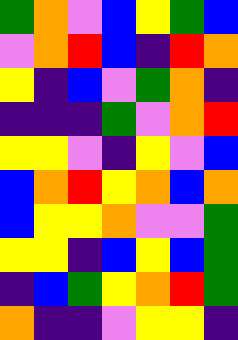[["green", "orange", "violet", "blue", "yellow", "green", "blue"], ["violet", "orange", "red", "blue", "indigo", "red", "orange"], ["yellow", "indigo", "blue", "violet", "green", "orange", "indigo"], ["indigo", "indigo", "indigo", "green", "violet", "orange", "red"], ["yellow", "yellow", "violet", "indigo", "yellow", "violet", "blue"], ["blue", "orange", "red", "yellow", "orange", "blue", "orange"], ["blue", "yellow", "yellow", "orange", "violet", "violet", "green"], ["yellow", "yellow", "indigo", "blue", "yellow", "blue", "green"], ["indigo", "blue", "green", "yellow", "orange", "red", "green"], ["orange", "indigo", "indigo", "violet", "yellow", "yellow", "indigo"]]